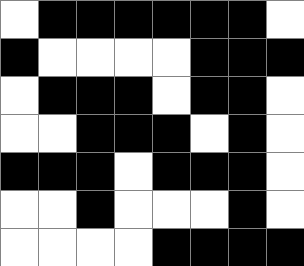[["white", "black", "black", "black", "black", "black", "black", "white"], ["black", "white", "white", "white", "white", "black", "black", "black"], ["white", "black", "black", "black", "white", "black", "black", "white"], ["white", "white", "black", "black", "black", "white", "black", "white"], ["black", "black", "black", "white", "black", "black", "black", "white"], ["white", "white", "black", "white", "white", "white", "black", "white"], ["white", "white", "white", "white", "black", "black", "black", "black"]]